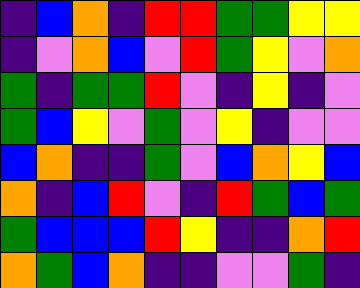[["indigo", "blue", "orange", "indigo", "red", "red", "green", "green", "yellow", "yellow"], ["indigo", "violet", "orange", "blue", "violet", "red", "green", "yellow", "violet", "orange"], ["green", "indigo", "green", "green", "red", "violet", "indigo", "yellow", "indigo", "violet"], ["green", "blue", "yellow", "violet", "green", "violet", "yellow", "indigo", "violet", "violet"], ["blue", "orange", "indigo", "indigo", "green", "violet", "blue", "orange", "yellow", "blue"], ["orange", "indigo", "blue", "red", "violet", "indigo", "red", "green", "blue", "green"], ["green", "blue", "blue", "blue", "red", "yellow", "indigo", "indigo", "orange", "red"], ["orange", "green", "blue", "orange", "indigo", "indigo", "violet", "violet", "green", "indigo"]]